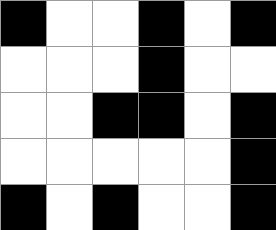[["black", "white", "white", "black", "white", "black"], ["white", "white", "white", "black", "white", "white"], ["white", "white", "black", "black", "white", "black"], ["white", "white", "white", "white", "white", "black"], ["black", "white", "black", "white", "white", "black"]]